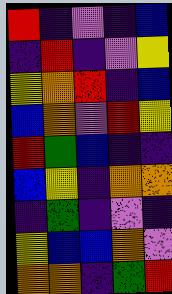[["red", "indigo", "violet", "indigo", "blue"], ["indigo", "red", "indigo", "violet", "yellow"], ["yellow", "orange", "red", "indigo", "blue"], ["blue", "orange", "violet", "red", "yellow"], ["red", "green", "blue", "indigo", "indigo"], ["blue", "yellow", "indigo", "orange", "orange"], ["indigo", "green", "indigo", "violet", "indigo"], ["yellow", "blue", "blue", "orange", "violet"], ["orange", "orange", "indigo", "green", "red"]]